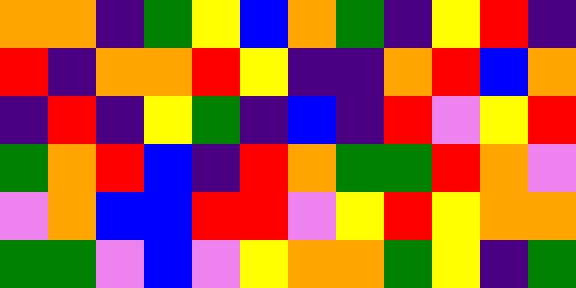[["orange", "orange", "indigo", "green", "yellow", "blue", "orange", "green", "indigo", "yellow", "red", "indigo"], ["red", "indigo", "orange", "orange", "red", "yellow", "indigo", "indigo", "orange", "red", "blue", "orange"], ["indigo", "red", "indigo", "yellow", "green", "indigo", "blue", "indigo", "red", "violet", "yellow", "red"], ["green", "orange", "red", "blue", "indigo", "red", "orange", "green", "green", "red", "orange", "violet"], ["violet", "orange", "blue", "blue", "red", "red", "violet", "yellow", "red", "yellow", "orange", "orange"], ["green", "green", "violet", "blue", "violet", "yellow", "orange", "orange", "green", "yellow", "indigo", "green"]]